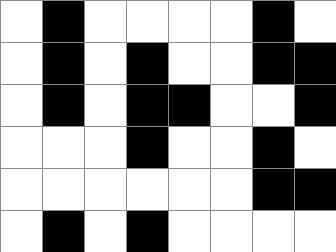[["white", "black", "white", "white", "white", "white", "black", "white"], ["white", "black", "white", "black", "white", "white", "black", "black"], ["white", "black", "white", "black", "black", "white", "white", "black"], ["white", "white", "white", "black", "white", "white", "black", "white"], ["white", "white", "white", "white", "white", "white", "black", "black"], ["white", "black", "white", "black", "white", "white", "white", "white"]]